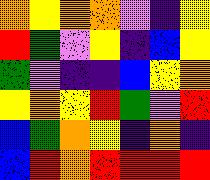[["orange", "yellow", "orange", "orange", "violet", "indigo", "yellow"], ["red", "green", "violet", "yellow", "indigo", "blue", "yellow"], ["green", "violet", "indigo", "indigo", "blue", "yellow", "orange"], ["yellow", "orange", "yellow", "red", "green", "violet", "red"], ["blue", "green", "orange", "yellow", "indigo", "orange", "indigo"], ["blue", "red", "orange", "red", "red", "red", "red"]]